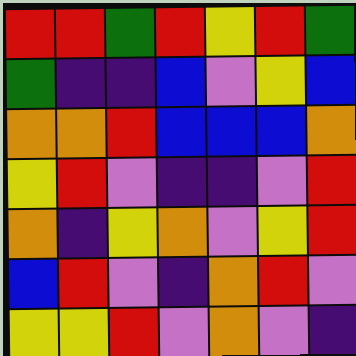[["red", "red", "green", "red", "yellow", "red", "green"], ["green", "indigo", "indigo", "blue", "violet", "yellow", "blue"], ["orange", "orange", "red", "blue", "blue", "blue", "orange"], ["yellow", "red", "violet", "indigo", "indigo", "violet", "red"], ["orange", "indigo", "yellow", "orange", "violet", "yellow", "red"], ["blue", "red", "violet", "indigo", "orange", "red", "violet"], ["yellow", "yellow", "red", "violet", "orange", "violet", "indigo"]]